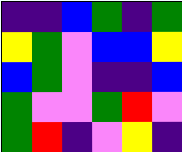[["indigo", "indigo", "blue", "green", "indigo", "green"], ["yellow", "green", "violet", "blue", "blue", "yellow"], ["blue", "green", "violet", "indigo", "indigo", "blue"], ["green", "violet", "violet", "green", "red", "violet"], ["green", "red", "indigo", "violet", "yellow", "indigo"]]